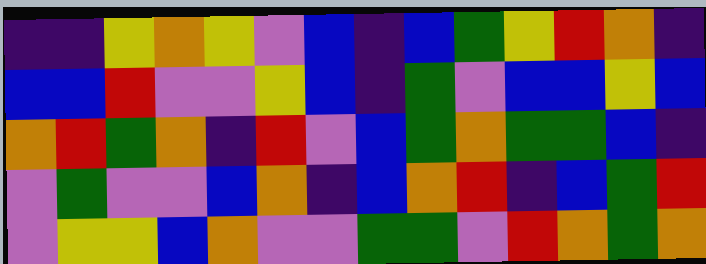[["indigo", "indigo", "yellow", "orange", "yellow", "violet", "blue", "indigo", "blue", "green", "yellow", "red", "orange", "indigo"], ["blue", "blue", "red", "violet", "violet", "yellow", "blue", "indigo", "green", "violet", "blue", "blue", "yellow", "blue"], ["orange", "red", "green", "orange", "indigo", "red", "violet", "blue", "green", "orange", "green", "green", "blue", "indigo"], ["violet", "green", "violet", "violet", "blue", "orange", "indigo", "blue", "orange", "red", "indigo", "blue", "green", "red"], ["violet", "yellow", "yellow", "blue", "orange", "violet", "violet", "green", "green", "violet", "red", "orange", "green", "orange"]]